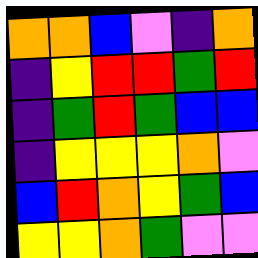[["orange", "orange", "blue", "violet", "indigo", "orange"], ["indigo", "yellow", "red", "red", "green", "red"], ["indigo", "green", "red", "green", "blue", "blue"], ["indigo", "yellow", "yellow", "yellow", "orange", "violet"], ["blue", "red", "orange", "yellow", "green", "blue"], ["yellow", "yellow", "orange", "green", "violet", "violet"]]